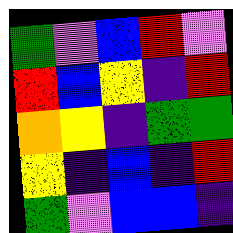[["green", "violet", "blue", "red", "violet"], ["red", "blue", "yellow", "indigo", "red"], ["orange", "yellow", "indigo", "green", "green"], ["yellow", "indigo", "blue", "indigo", "red"], ["green", "violet", "blue", "blue", "indigo"]]